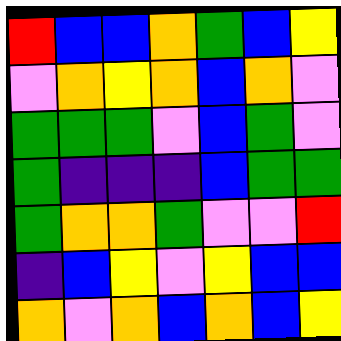[["red", "blue", "blue", "orange", "green", "blue", "yellow"], ["violet", "orange", "yellow", "orange", "blue", "orange", "violet"], ["green", "green", "green", "violet", "blue", "green", "violet"], ["green", "indigo", "indigo", "indigo", "blue", "green", "green"], ["green", "orange", "orange", "green", "violet", "violet", "red"], ["indigo", "blue", "yellow", "violet", "yellow", "blue", "blue"], ["orange", "violet", "orange", "blue", "orange", "blue", "yellow"]]